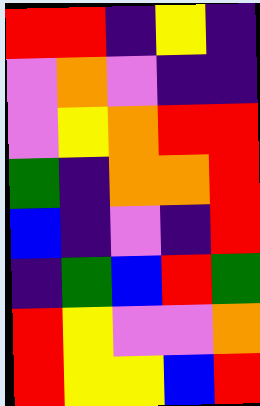[["red", "red", "indigo", "yellow", "indigo"], ["violet", "orange", "violet", "indigo", "indigo"], ["violet", "yellow", "orange", "red", "red"], ["green", "indigo", "orange", "orange", "red"], ["blue", "indigo", "violet", "indigo", "red"], ["indigo", "green", "blue", "red", "green"], ["red", "yellow", "violet", "violet", "orange"], ["red", "yellow", "yellow", "blue", "red"]]